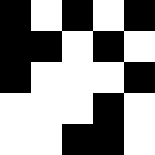[["black", "white", "black", "white", "black"], ["black", "black", "white", "black", "white"], ["black", "white", "white", "white", "black"], ["white", "white", "white", "black", "white"], ["white", "white", "black", "black", "white"]]